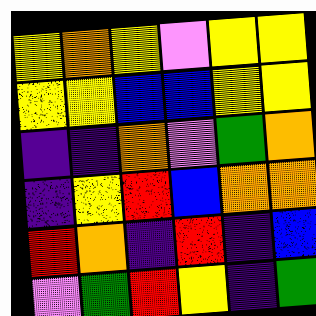[["yellow", "orange", "yellow", "violet", "yellow", "yellow"], ["yellow", "yellow", "blue", "blue", "yellow", "yellow"], ["indigo", "indigo", "orange", "violet", "green", "orange"], ["indigo", "yellow", "red", "blue", "orange", "orange"], ["red", "orange", "indigo", "red", "indigo", "blue"], ["violet", "green", "red", "yellow", "indigo", "green"]]